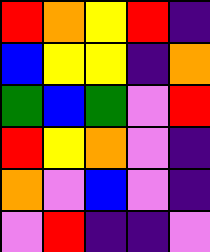[["red", "orange", "yellow", "red", "indigo"], ["blue", "yellow", "yellow", "indigo", "orange"], ["green", "blue", "green", "violet", "red"], ["red", "yellow", "orange", "violet", "indigo"], ["orange", "violet", "blue", "violet", "indigo"], ["violet", "red", "indigo", "indigo", "violet"]]